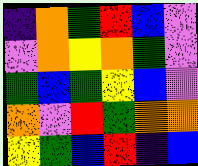[["indigo", "orange", "green", "red", "blue", "violet"], ["violet", "orange", "yellow", "orange", "green", "violet"], ["green", "blue", "green", "yellow", "blue", "violet"], ["orange", "violet", "red", "green", "orange", "orange"], ["yellow", "green", "blue", "red", "indigo", "blue"]]